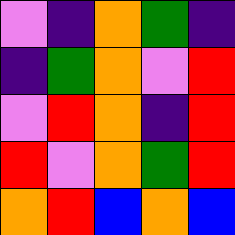[["violet", "indigo", "orange", "green", "indigo"], ["indigo", "green", "orange", "violet", "red"], ["violet", "red", "orange", "indigo", "red"], ["red", "violet", "orange", "green", "red"], ["orange", "red", "blue", "orange", "blue"]]